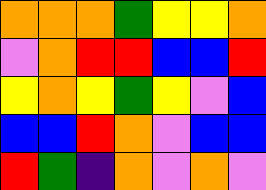[["orange", "orange", "orange", "green", "yellow", "yellow", "orange"], ["violet", "orange", "red", "red", "blue", "blue", "red"], ["yellow", "orange", "yellow", "green", "yellow", "violet", "blue"], ["blue", "blue", "red", "orange", "violet", "blue", "blue"], ["red", "green", "indigo", "orange", "violet", "orange", "violet"]]